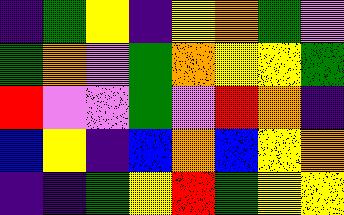[["indigo", "green", "yellow", "indigo", "yellow", "orange", "green", "violet"], ["green", "orange", "violet", "green", "orange", "yellow", "yellow", "green"], ["red", "violet", "violet", "green", "violet", "red", "orange", "indigo"], ["blue", "yellow", "indigo", "blue", "orange", "blue", "yellow", "orange"], ["indigo", "indigo", "green", "yellow", "red", "green", "yellow", "yellow"]]